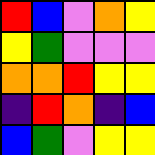[["red", "blue", "violet", "orange", "yellow"], ["yellow", "green", "violet", "violet", "violet"], ["orange", "orange", "red", "yellow", "yellow"], ["indigo", "red", "orange", "indigo", "blue"], ["blue", "green", "violet", "yellow", "yellow"]]